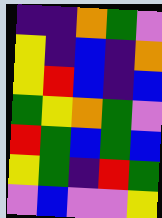[["indigo", "indigo", "orange", "green", "violet"], ["yellow", "indigo", "blue", "indigo", "orange"], ["yellow", "red", "blue", "indigo", "blue"], ["green", "yellow", "orange", "green", "violet"], ["red", "green", "blue", "green", "blue"], ["yellow", "green", "indigo", "red", "green"], ["violet", "blue", "violet", "violet", "yellow"]]